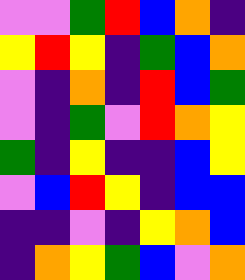[["violet", "violet", "green", "red", "blue", "orange", "indigo"], ["yellow", "red", "yellow", "indigo", "green", "blue", "orange"], ["violet", "indigo", "orange", "indigo", "red", "blue", "green"], ["violet", "indigo", "green", "violet", "red", "orange", "yellow"], ["green", "indigo", "yellow", "indigo", "indigo", "blue", "yellow"], ["violet", "blue", "red", "yellow", "indigo", "blue", "blue"], ["indigo", "indigo", "violet", "indigo", "yellow", "orange", "blue"], ["indigo", "orange", "yellow", "green", "blue", "violet", "orange"]]